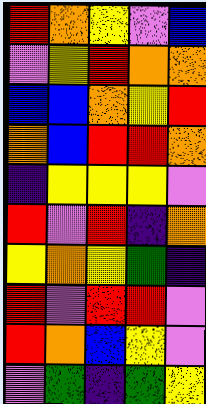[["red", "orange", "yellow", "violet", "blue"], ["violet", "yellow", "red", "orange", "orange"], ["blue", "blue", "orange", "yellow", "red"], ["orange", "blue", "red", "red", "orange"], ["indigo", "yellow", "yellow", "yellow", "violet"], ["red", "violet", "red", "indigo", "orange"], ["yellow", "orange", "yellow", "green", "indigo"], ["red", "violet", "red", "red", "violet"], ["red", "orange", "blue", "yellow", "violet"], ["violet", "green", "indigo", "green", "yellow"]]